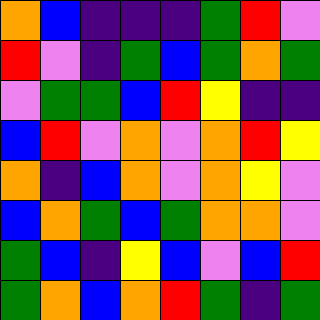[["orange", "blue", "indigo", "indigo", "indigo", "green", "red", "violet"], ["red", "violet", "indigo", "green", "blue", "green", "orange", "green"], ["violet", "green", "green", "blue", "red", "yellow", "indigo", "indigo"], ["blue", "red", "violet", "orange", "violet", "orange", "red", "yellow"], ["orange", "indigo", "blue", "orange", "violet", "orange", "yellow", "violet"], ["blue", "orange", "green", "blue", "green", "orange", "orange", "violet"], ["green", "blue", "indigo", "yellow", "blue", "violet", "blue", "red"], ["green", "orange", "blue", "orange", "red", "green", "indigo", "green"]]